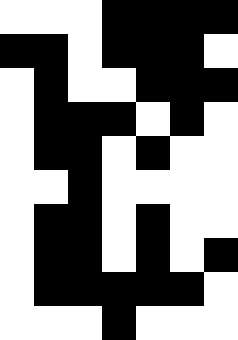[["white", "white", "white", "black", "black", "black", "black"], ["black", "black", "white", "black", "black", "black", "white"], ["white", "black", "white", "white", "black", "black", "black"], ["white", "black", "black", "black", "white", "black", "white"], ["white", "black", "black", "white", "black", "white", "white"], ["white", "white", "black", "white", "white", "white", "white"], ["white", "black", "black", "white", "black", "white", "white"], ["white", "black", "black", "white", "black", "white", "black"], ["white", "black", "black", "black", "black", "black", "white"], ["white", "white", "white", "black", "white", "white", "white"]]